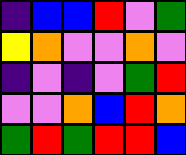[["indigo", "blue", "blue", "red", "violet", "green"], ["yellow", "orange", "violet", "violet", "orange", "violet"], ["indigo", "violet", "indigo", "violet", "green", "red"], ["violet", "violet", "orange", "blue", "red", "orange"], ["green", "red", "green", "red", "red", "blue"]]